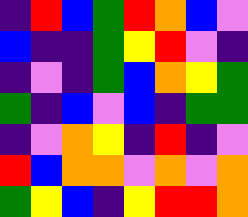[["indigo", "red", "blue", "green", "red", "orange", "blue", "violet"], ["blue", "indigo", "indigo", "green", "yellow", "red", "violet", "indigo"], ["indigo", "violet", "indigo", "green", "blue", "orange", "yellow", "green"], ["green", "indigo", "blue", "violet", "blue", "indigo", "green", "green"], ["indigo", "violet", "orange", "yellow", "indigo", "red", "indigo", "violet"], ["red", "blue", "orange", "orange", "violet", "orange", "violet", "orange"], ["green", "yellow", "blue", "indigo", "yellow", "red", "red", "orange"]]